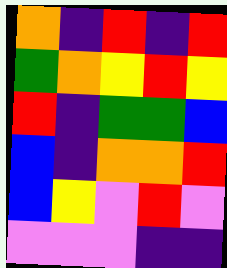[["orange", "indigo", "red", "indigo", "red"], ["green", "orange", "yellow", "red", "yellow"], ["red", "indigo", "green", "green", "blue"], ["blue", "indigo", "orange", "orange", "red"], ["blue", "yellow", "violet", "red", "violet"], ["violet", "violet", "violet", "indigo", "indigo"]]